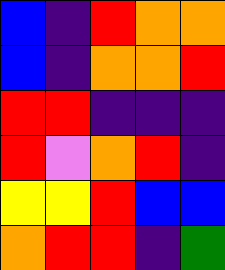[["blue", "indigo", "red", "orange", "orange"], ["blue", "indigo", "orange", "orange", "red"], ["red", "red", "indigo", "indigo", "indigo"], ["red", "violet", "orange", "red", "indigo"], ["yellow", "yellow", "red", "blue", "blue"], ["orange", "red", "red", "indigo", "green"]]